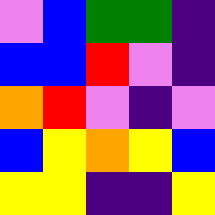[["violet", "blue", "green", "green", "indigo"], ["blue", "blue", "red", "violet", "indigo"], ["orange", "red", "violet", "indigo", "violet"], ["blue", "yellow", "orange", "yellow", "blue"], ["yellow", "yellow", "indigo", "indigo", "yellow"]]